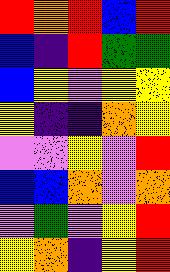[["red", "orange", "red", "blue", "red"], ["blue", "indigo", "red", "green", "green"], ["blue", "yellow", "violet", "yellow", "yellow"], ["yellow", "indigo", "indigo", "orange", "yellow"], ["violet", "violet", "yellow", "violet", "red"], ["blue", "blue", "orange", "violet", "orange"], ["violet", "green", "violet", "yellow", "red"], ["yellow", "orange", "indigo", "yellow", "red"]]